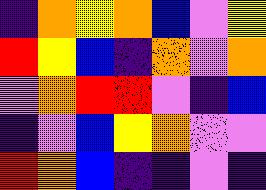[["indigo", "orange", "yellow", "orange", "blue", "violet", "yellow"], ["red", "yellow", "blue", "indigo", "orange", "violet", "orange"], ["violet", "orange", "red", "red", "violet", "indigo", "blue"], ["indigo", "violet", "blue", "yellow", "orange", "violet", "violet"], ["red", "orange", "blue", "indigo", "indigo", "violet", "indigo"]]